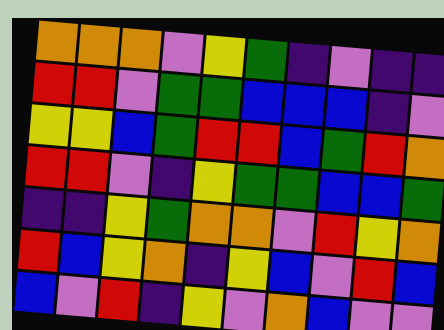[["orange", "orange", "orange", "violet", "yellow", "green", "indigo", "violet", "indigo", "indigo"], ["red", "red", "violet", "green", "green", "blue", "blue", "blue", "indigo", "violet"], ["yellow", "yellow", "blue", "green", "red", "red", "blue", "green", "red", "orange"], ["red", "red", "violet", "indigo", "yellow", "green", "green", "blue", "blue", "green"], ["indigo", "indigo", "yellow", "green", "orange", "orange", "violet", "red", "yellow", "orange"], ["red", "blue", "yellow", "orange", "indigo", "yellow", "blue", "violet", "red", "blue"], ["blue", "violet", "red", "indigo", "yellow", "violet", "orange", "blue", "violet", "violet"]]